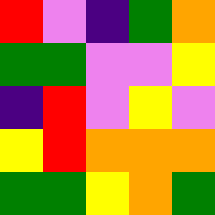[["red", "violet", "indigo", "green", "orange"], ["green", "green", "violet", "violet", "yellow"], ["indigo", "red", "violet", "yellow", "violet"], ["yellow", "red", "orange", "orange", "orange"], ["green", "green", "yellow", "orange", "green"]]